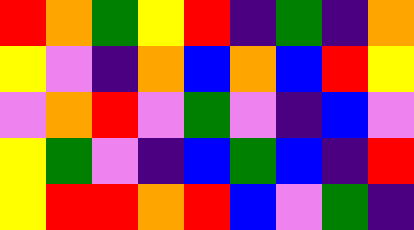[["red", "orange", "green", "yellow", "red", "indigo", "green", "indigo", "orange"], ["yellow", "violet", "indigo", "orange", "blue", "orange", "blue", "red", "yellow"], ["violet", "orange", "red", "violet", "green", "violet", "indigo", "blue", "violet"], ["yellow", "green", "violet", "indigo", "blue", "green", "blue", "indigo", "red"], ["yellow", "red", "red", "orange", "red", "blue", "violet", "green", "indigo"]]